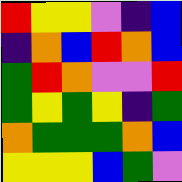[["red", "yellow", "yellow", "violet", "indigo", "blue"], ["indigo", "orange", "blue", "red", "orange", "blue"], ["green", "red", "orange", "violet", "violet", "red"], ["green", "yellow", "green", "yellow", "indigo", "green"], ["orange", "green", "green", "green", "orange", "blue"], ["yellow", "yellow", "yellow", "blue", "green", "violet"]]